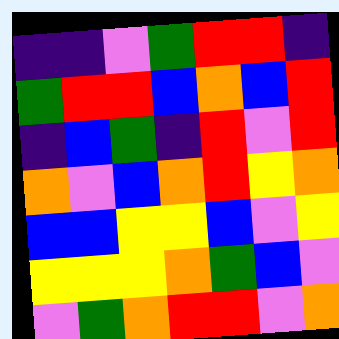[["indigo", "indigo", "violet", "green", "red", "red", "indigo"], ["green", "red", "red", "blue", "orange", "blue", "red"], ["indigo", "blue", "green", "indigo", "red", "violet", "red"], ["orange", "violet", "blue", "orange", "red", "yellow", "orange"], ["blue", "blue", "yellow", "yellow", "blue", "violet", "yellow"], ["yellow", "yellow", "yellow", "orange", "green", "blue", "violet"], ["violet", "green", "orange", "red", "red", "violet", "orange"]]